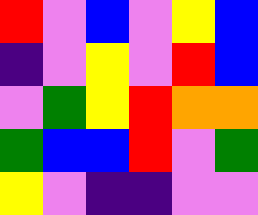[["red", "violet", "blue", "violet", "yellow", "blue"], ["indigo", "violet", "yellow", "violet", "red", "blue"], ["violet", "green", "yellow", "red", "orange", "orange"], ["green", "blue", "blue", "red", "violet", "green"], ["yellow", "violet", "indigo", "indigo", "violet", "violet"]]